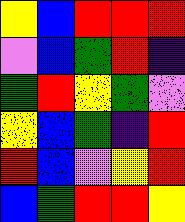[["yellow", "blue", "red", "red", "red"], ["violet", "blue", "green", "red", "indigo"], ["green", "red", "yellow", "green", "violet"], ["yellow", "blue", "green", "indigo", "red"], ["red", "blue", "violet", "yellow", "red"], ["blue", "green", "red", "red", "yellow"]]